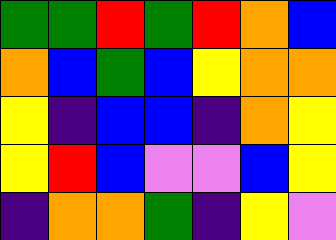[["green", "green", "red", "green", "red", "orange", "blue"], ["orange", "blue", "green", "blue", "yellow", "orange", "orange"], ["yellow", "indigo", "blue", "blue", "indigo", "orange", "yellow"], ["yellow", "red", "blue", "violet", "violet", "blue", "yellow"], ["indigo", "orange", "orange", "green", "indigo", "yellow", "violet"]]